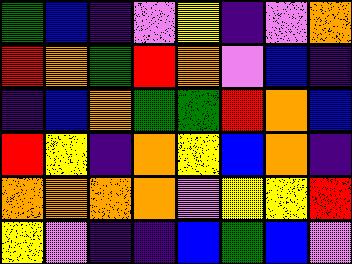[["green", "blue", "indigo", "violet", "yellow", "indigo", "violet", "orange"], ["red", "orange", "green", "red", "orange", "violet", "blue", "indigo"], ["indigo", "blue", "orange", "green", "green", "red", "orange", "blue"], ["red", "yellow", "indigo", "orange", "yellow", "blue", "orange", "indigo"], ["orange", "orange", "orange", "orange", "violet", "yellow", "yellow", "red"], ["yellow", "violet", "indigo", "indigo", "blue", "green", "blue", "violet"]]